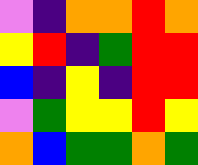[["violet", "indigo", "orange", "orange", "red", "orange"], ["yellow", "red", "indigo", "green", "red", "red"], ["blue", "indigo", "yellow", "indigo", "red", "red"], ["violet", "green", "yellow", "yellow", "red", "yellow"], ["orange", "blue", "green", "green", "orange", "green"]]